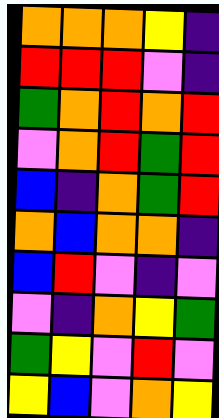[["orange", "orange", "orange", "yellow", "indigo"], ["red", "red", "red", "violet", "indigo"], ["green", "orange", "red", "orange", "red"], ["violet", "orange", "red", "green", "red"], ["blue", "indigo", "orange", "green", "red"], ["orange", "blue", "orange", "orange", "indigo"], ["blue", "red", "violet", "indigo", "violet"], ["violet", "indigo", "orange", "yellow", "green"], ["green", "yellow", "violet", "red", "violet"], ["yellow", "blue", "violet", "orange", "yellow"]]